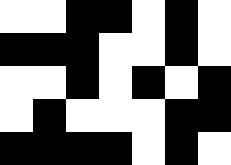[["white", "white", "black", "black", "white", "black", "white"], ["black", "black", "black", "white", "white", "black", "white"], ["white", "white", "black", "white", "black", "white", "black"], ["white", "black", "white", "white", "white", "black", "black"], ["black", "black", "black", "black", "white", "black", "white"]]